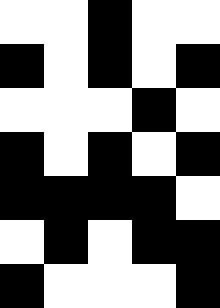[["white", "white", "black", "white", "white"], ["black", "white", "black", "white", "black"], ["white", "white", "white", "black", "white"], ["black", "white", "black", "white", "black"], ["black", "black", "black", "black", "white"], ["white", "black", "white", "black", "black"], ["black", "white", "white", "white", "black"]]